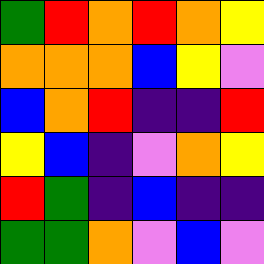[["green", "red", "orange", "red", "orange", "yellow"], ["orange", "orange", "orange", "blue", "yellow", "violet"], ["blue", "orange", "red", "indigo", "indigo", "red"], ["yellow", "blue", "indigo", "violet", "orange", "yellow"], ["red", "green", "indigo", "blue", "indigo", "indigo"], ["green", "green", "orange", "violet", "blue", "violet"]]